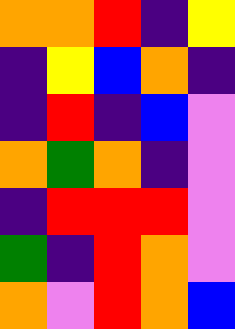[["orange", "orange", "red", "indigo", "yellow"], ["indigo", "yellow", "blue", "orange", "indigo"], ["indigo", "red", "indigo", "blue", "violet"], ["orange", "green", "orange", "indigo", "violet"], ["indigo", "red", "red", "red", "violet"], ["green", "indigo", "red", "orange", "violet"], ["orange", "violet", "red", "orange", "blue"]]